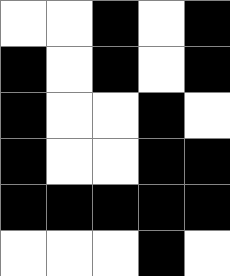[["white", "white", "black", "white", "black"], ["black", "white", "black", "white", "black"], ["black", "white", "white", "black", "white"], ["black", "white", "white", "black", "black"], ["black", "black", "black", "black", "black"], ["white", "white", "white", "black", "white"]]